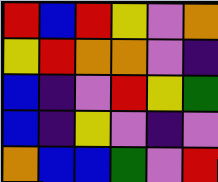[["red", "blue", "red", "yellow", "violet", "orange"], ["yellow", "red", "orange", "orange", "violet", "indigo"], ["blue", "indigo", "violet", "red", "yellow", "green"], ["blue", "indigo", "yellow", "violet", "indigo", "violet"], ["orange", "blue", "blue", "green", "violet", "red"]]